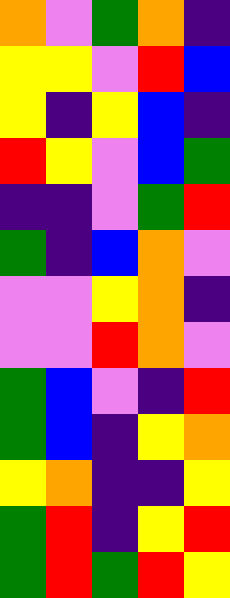[["orange", "violet", "green", "orange", "indigo"], ["yellow", "yellow", "violet", "red", "blue"], ["yellow", "indigo", "yellow", "blue", "indigo"], ["red", "yellow", "violet", "blue", "green"], ["indigo", "indigo", "violet", "green", "red"], ["green", "indigo", "blue", "orange", "violet"], ["violet", "violet", "yellow", "orange", "indigo"], ["violet", "violet", "red", "orange", "violet"], ["green", "blue", "violet", "indigo", "red"], ["green", "blue", "indigo", "yellow", "orange"], ["yellow", "orange", "indigo", "indigo", "yellow"], ["green", "red", "indigo", "yellow", "red"], ["green", "red", "green", "red", "yellow"]]